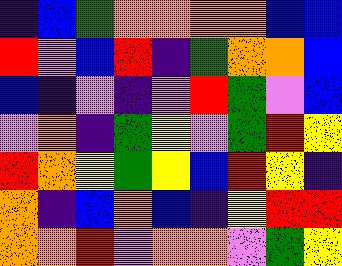[["indigo", "blue", "green", "orange", "orange", "orange", "orange", "blue", "blue"], ["red", "violet", "blue", "red", "indigo", "green", "orange", "orange", "blue"], ["blue", "indigo", "violet", "indigo", "violet", "red", "green", "violet", "blue"], ["violet", "orange", "indigo", "green", "yellow", "violet", "green", "red", "yellow"], ["red", "orange", "yellow", "green", "yellow", "blue", "red", "yellow", "indigo"], ["orange", "indigo", "blue", "orange", "blue", "indigo", "yellow", "red", "red"], ["orange", "orange", "red", "violet", "orange", "orange", "violet", "green", "yellow"]]